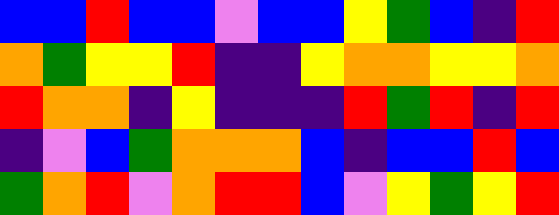[["blue", "blue", "red", "blue", "blue", "violet", "blue", "blue", "yellow", "green", "blue", "indigo", "red"], ["orange", "green", "yellow", "yellow", "red", "indigo", "indigo", "yellow", "orange", "orange", "yellow", "yellow", "orange"], ["red", "orange", "orange", "indigo", "yellow", "indigo", "indigo", "indigo", "red", "green", "red", "indigo", "red"], ["indigo", "violet", "blue", "green", "orange", "orange", "orange", "blue", "indigo", "blue", "blue", "red", "blue"], ["green", "orange", "red", "violet", "orange", "red", "red", "blue", "violet", "yellow", "green", "yellow", "red"]]